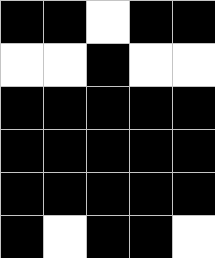[["black", "black", "white", "black", "black"], ["white", "white", "black", "white", "white"], ["black", "black", "black", "black", "black"], ["black", "black", "black", "black", "black"], ["black", "black", "black", "black", "black"], ["black", "white", "black", "black", "white"]]